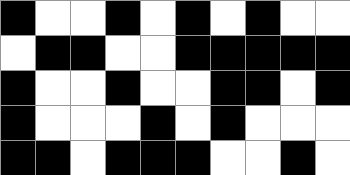[["black", "white", "white", "black", "white", "black", "white", "black", "white", "white"], ["white", "black", "black", "white", "white", "black", "black", "black", "black", "black"], ["black", "white", "white", "black", "white", "white", "black", "black", "white", "black"], ["black", "white", "white", "white", "black", "white", "black", "white", "white", "white"], ["black", "black", "white", "black", "black", "black", "white", "white", "black", "white"]]